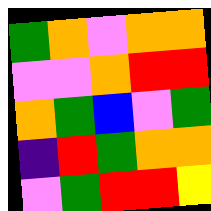[["green", "orange", "violet", "orange", "orange"], ["violet", "violet", "orange", "red", "red"], ["orange", "green", "blue", "violet", "green"], ["indigo", "red", "green", "orange", "orange"], ["violet", "green", "red", "red", "yellow"]]